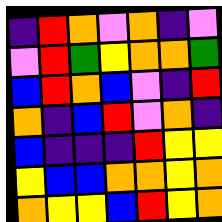[["indigo", "red", "orange", "violet", "orange", "indigo", "violet"], ["violet", "red", "green", "yellow", "orange", "orange", "green"], ["blue", "red", "orange", "blue", "violet", "indigo", "red"], ["orange", "indigo", "blue", "red", "violet", "orange", "indigo"], ["blue", "indigo", "indigo", "indigo", "red", "yellow", "yellow"], ["yellow", "blue", "blue", "orange", "orange", "yellow", "orange"], ["orange", "yellow", "yellow", "blue", "red", "yellow", "orange"]]